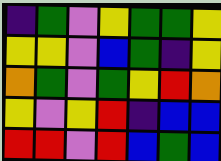[["indigo", "green", "violet", "yellow", "green", "green", "yellow"], ["yellow", "yellow", "violet", "blue", "green", "indigo", "yellow"], ["orange", "green", "violet", "green", "yellow", "red", "orange"], ["yellow", "violet", "yellow", "red", "indigo", "blue", "blue"], ["red", "red", "violet", "red", "blue", "green", "blue"]]